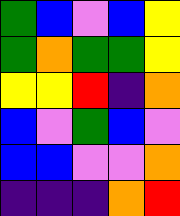[["green", "blue", "violet", "blue", "yellow"], ["green", "orange", "green", "green", "yellow"], ["yellow", "yellow", "red", "indigo", "orange"], ["blue", "violet", "green", "blue", "violet"], ["blue", "blue", "violet", "violet", "orange"], ["indigo", "indigo", "indigo", "orange", "red"]]